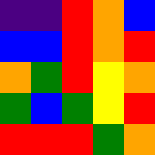[["indigo", "indigo", "red", "orange", "blue"], ["blue", "blue", "red", "orange", "red"], ["orange", "green", "red", "yellow", "orange"], ["green", "blue", "green", "yellow", "red"], ["red", "red", "red", "green", "orange"]]